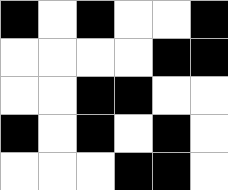[["black", "white", "black", "white", "white", "black"], ["white", "white", "white", "white", "black", "black"], ["white", "white", "black", "black", "white", "white"], ["black", "white", "black", "white", "black", "white"], ["white", "white", "white", "black", "black", "white"]]